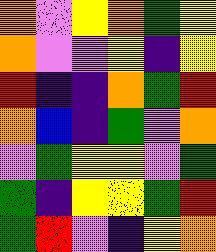[["orange", "violet", "yellow", "orange", "green", "yellow"], ["orange", "violet", "violet", "yellow", "indigo", "yellow"], ["red", "indigo", "indigo", "orange", "green", "red"], ["orange", "blue", "indigo", "green", "violet", "orange"], ["violet", "green", "yellow", "yellow", "violet", "green"], ["green", "indigo", "yellow", "yellow", "green", "red"], ["green", "red", "violet", "indigo", "yellow", "orange"]]